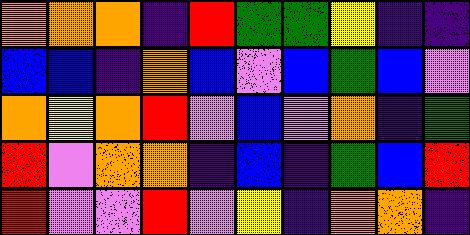[["orange", "orange", "orange", "indigo", "red", "green", "green", "yellow", "indigo", "indigo"], ["blue", "blue", "indigo", "orange", "blue", "violet", "blue", "green", "blue", "violet"], ["orange", "yellow", "orange", "red", "violet", "blue", "violet", "orange", "indigo", "green"], ["red", "violet", "orange", "orange", "indigo", "blue", "indigo", "green", "blue", "red"], ["red", "violet", "violet", "red", "violet", "yellow", "indigo", "orange", "orange", "indigo"]]